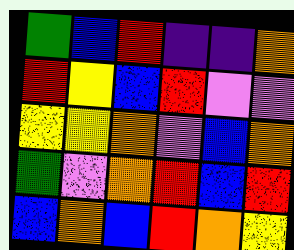[["green", "blue", "red", "indigo", "indigo", "orange"], ["red", "yellow", "blue", "red", "violet", "violet"], ["yellow", "yellow", "orange", "violet", "blue", "orange"], ["green", "violet", "orange", "red", "blue", "red"], ["blue", "orange", "blue", "red", "orange", "yellow"]]